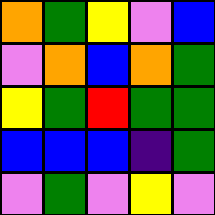[["orange", "green", "yellow", "violet", "blue"], ["violet", "orange", "blue", "orange", "green"], ["yellow", "green", "red", "green", "green"], ["blue", "blue", "blue", "indigo", "green"], ["violet", "green", "violet", "yellow", "violet"]]